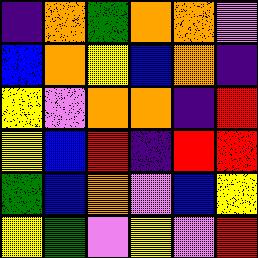[["indigo", "orange", "green", "orange", "orange", "violet"], ["blue", "orange", "yellow", "blue", "orange", "indigo"], ["yellow", "violet", "orange", "orange", "indigo", "red"], ["yellow", "blue", "red", "indigo", "red", "red"], ["green", "blue", "orange", "violet", "blue", "yellow"], ["yellow", "green", "violet", "yellow", "violet", "red"]]